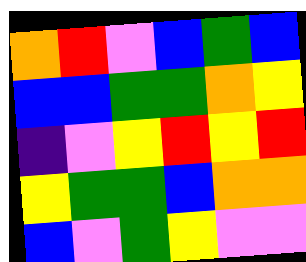[["orange", "red", "violet", "blue", "green", "blue"], ["blue", "blue", "green", "green", "orange", "yellow"], ["indigo", "violet", "yellow", "red", "yellow", "red"], ["yellow", "green", "green", "blue", "orange", "orange"], ["blue", "violet", "green", "yellow", "violet", "violet"]]